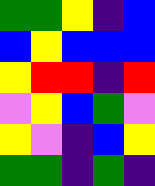[["green", "green", "yellow", "indigo", "blue"], ["blue", "yellow", "blue", "blue", "blue"], ["yellow", "red", "red", "indigo", "red"], ["violet", "yellow", "blue", "green", "violet"], ["yellow", "violet", "indigo", "blue", "yellow"], ["green", "green", "indigo", "green", "indigo"]]